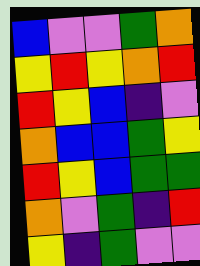[["blue", "violet", "violet", "green", "orange"], ["yellow", "red", "yellow", "orange", "red"], ["red", "yellow", "blue", "indigo", "violet"], ["orange", "blue", "blue", "green", "yellow"], ["red", "yellow", "blue", "green", "green"], ["orange", "violet", "green", "indigo", "red"], ["yellow", "indigo", "green", "violet", "violet"]]